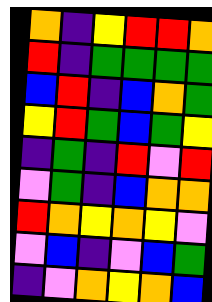[["orange", "indigo", "yellow", "red", "red", "orange"], ["red", "indigo", "green", "green", "green", "green"], ["blue", "red", "indigo", "blue", "orange", "green"], ["yellow", "red", "green", "blue", "green", "yellow"], ["indigo", "green", "indigo", "red", "violet", "red"], ["violet", "green", "indigo", "blue", "orange", "orange"], ["red", "orange", "yellow", "orange", "yellow", "violet"], ["violet", "blue", "indigo", "violet", "blue", "green"], ["indigo", "violet", "orange", "yellow", "orange", "blue"]]